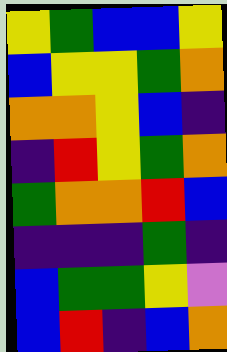[["yellow", "green", "blue", "blue", "yellow"], ["blue", "yellow", "yellow", "green", "orange"], ["orange", "orange", "yellow", "blue", "indigo"], ["indigo", "red", "yellow", "green", "orange"], ["green", "orange", "orange", "red", "blue"], ["indigo", "indigo", "indigo", "green", "indigo"], ["blue", "green", "green", "yellow", "violet"], ["blue", "red", "indigo", "blue", "orange"]]